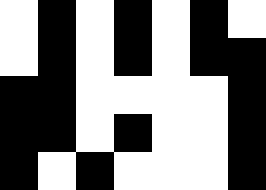[["white", "black", "white", "black", "white", "black", "white"], ["white", "black", "white", "black", "white", "black", "black"], ["black", "black", "white", "white", "white", "white", "black"], ["black", "black", "white", "black", "white", "white", "black"], ["black", "white", "black", "white", "white", "white", "black"]]